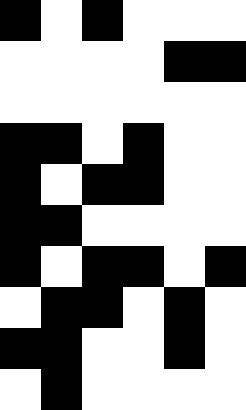[["black", "white", "black", "white", "white", "white"], ["white", "white", "white", "white", "black", "black"], ["white", "white", "white", "white", "white", "white"], ["black", "black", "white", "black", "white", "white"], ["black", "white", "black", "black", "white", "white"], ["black", "black", "white", "white", "white", "white"], ["black", "white", "black", "black", "white", "black"], ["white", "black", "black", "white", "black", "white"], ["black", "black", "white", "white", "black", "white"], ["white", "black", "white", "white", "white", "white"]]